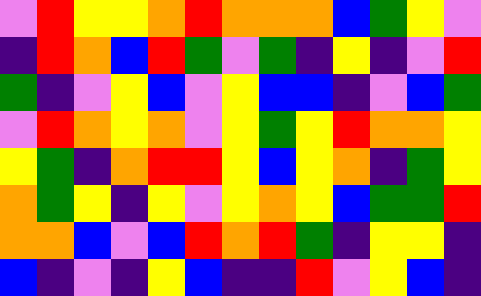[["violet", "red", "yellow", "yellow", "orange", "red", "orange", "orange", "orange", "blue", "green", "yellow", "violet"], ["indigo", "red", "orange", "blue", "red", "green", "violet", "green", "indigo", "yellow", "indigo", "violet", "red"], ["green", "indigo", "violet", "yellow", "blue", "violet", "yellow", "blue", "blue", "indigo", "violet", "blue", "green"], ["violet", "red", "orange", "yellow", "orange", "violet", "yellow", "green", "yellow", "red", "orange", "orange", "yellow"], ["yellow", "green", "indigo", "orange", "red", "red", "yellow", "blue", "yellow", "orange", "indigo", "green", "yellow"], ["orange", "green", "yellow", "indigo", "yellow", "violet", "yellow", "orange", "yellow", "blue", "green", "green", "red"], ["orange", "orange", "blue", "violet", "blue", "red", "orange", "red", "green", "indigo", "yellow", "yellow", "indigo"], ["blue", "indigo", "violet", "indigo", "yellow", "blue", "indigo", "indigo", "red", "violet", "yellow", "blue", "indigo"]]